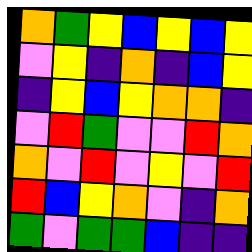[["orange", "green", "yellow", "blue", "yellow", "blue", "yellow"], ["violet", "yellow", "indigo", "orange", "indigo", "blue", "yellow"], ["indigo", "yellow", "blue", "yellow", "orange", "orange", "indigo"], ["violet", "red", "green", "violet", "violet", "red", "orange"], ["orange", "violet", "red", "violet", "yellow", "violet", "red"], ["red", "blue", "yellow", "orange", "violet", "indigo", "orange"], ["green", "violet", "green", "green", "blue", "indigo", "indigo"]]